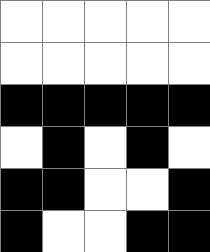[["white", "white", "white", "white", "white"], ["white", "white", "white", "white", "white"], ["black", "black", "black", "black", "black"], ["white", "black", "white", "black", "white"], ["black", "black", "white", "white", "black"], ["black", "white", "white", "black", "black"]]